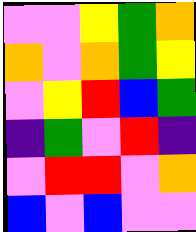[["violet", "violet", "yellow", "green", "orange"], ["orange", "violet", "orange", "green", "yellow"], ["violet", "yellow", "red", "blue", "green"], ["indigo", "green", "violet", "red", "indigo"], ["violet", "red", "red", "violet", "orange"], ["blue", "violet", "blue", "violet", "violet"]]